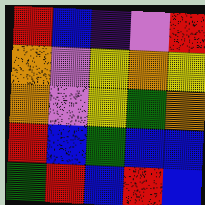[["red", "blue", "indigo", "violet", "red"], ["orange", "violet", "yellow", "orange", "yellow"], ["orange", "violet", "yellow", "green", "orange"], ["red", "blue", "green", "blue", "blue"], ["green", "red", "blue", "red", "blue"]]